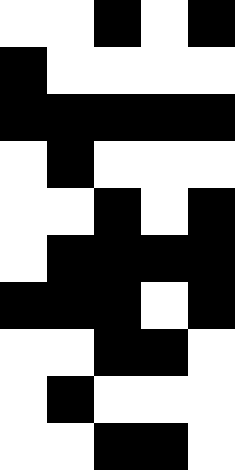[["white", "white", "black", "white", "black"], ["black", "white", "white", "white", "white"], ["black", "black", "black", "black", "black"], ["white", "black", "white", "white", "white"], ["white", "white", "black", "white", "black"], ["white", "black", "black", "black", "black"], ["black", "black", "black", "white", "black"], ["white", "white", "black", "black", "white"], ["white", "black", "white", "white", "white"], ["white", "white", "black", "black", "white"]]